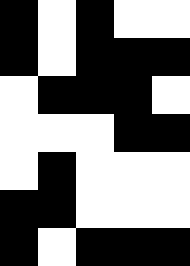[["black", "white", "black", "white", "white"], ["black", "white", "black", "black", "black"], ["white", "black", "black", "black", "white"], ["white", "white", "white", "black", "black"], ["white", "black", "white", "white", "white"], ["black", "black", "white", "white", "white"], ["black", "white", "black", "black", "black"]]